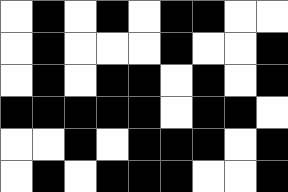[["white", "black", "white", "black", "white", "black", "black", "white", "white"], ["white", "black", "white", "white", "white", "black", "white", "white", "black"], ["white", "black", "white", "black", "black", "white", "black", "white", "black"], ["black", "black", "black", "black", "black", "white", "black", "black", "white"], ["white", "white", "black", "white", "black", "black", "black", "white", "black"], ["white", "black", "white", "black", "black", "black", "white", "white", "black"]]